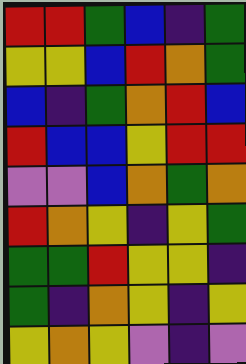[["red", "red", "green", "blue", "indigo", "green"], ["yellow", "yellow", "blue", "red", "orange", "green"], ["blue", "indigo", "green", "orange", "red", "blue"], ["red", "blue", "blue", "yellow", "red", "red"], ["violet", "violet", "blue", "orange", "green", "orange"], ["red", "orange", "yellow", "indigo", "yellow", "green"], ["green", "green", "red", "yellow", "yellow", "indigo"], ["green", "indigo", "orange", "yellow", "indigo", "yellow"], ["yellow", "orange", "yellow", "violet", "indigo", "violet"]]